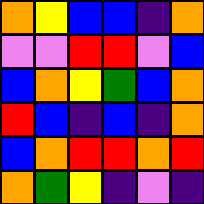[["orange", "yellow", "blue", "blue", "indigo", "orange"], ["violet", "violet", "red", "red", "violet", "blue"], ["blue", "orange", "yellow", "green", "blue", "orange"], ["red", "blue", "indigo", "blue", "indigo", "orange"], ["blue", "orange", "red", "red", "orange", "red"], ["orange", "green", "yellow", "indigo", "violet", "indigo"]]